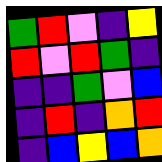[["green", "red", "violet", "indigo", "yellow"], ["red", "violet", "red", "green", "indigo"], ["indigo", "indigo", "green", "violet", "blue"], ["indigo", "red", "indigo", "orange", "red"], ["indigo", "blue", "yellow", "blue", "orange"]]